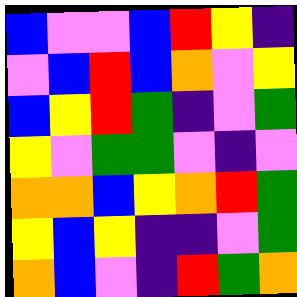[["blue", "violet", "violet", "blue", "red", "yellow", "indigo"], ["violet", "blue", "red", "blue", "orange", "violet", "yellow"], ["blue", "yellow", "red", "green", "indigo", "violet", "green"], ["yellow", "violet", "green", "green", "violet", "indigo", "violet"], ["orange", "orange", "blue", "yellow", "orange", "red", "green"], ["yellow", "blue", "yellow", "indigo", "indigo", "violet", "green"], ["orange", "blue", "violet", "indigo", "red", "green", "orange"]]